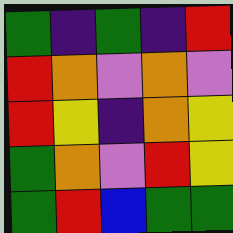[["green", "indigo", "green", "indigo", "red"], ["red", "orange", "violet", "orange", "violet"], ["red", "yellow", "indigo", "orange", "yellow"], ["green", "orange", "violet", "red", "yellow"], ["green", "red", "blue", "green", "green"]]